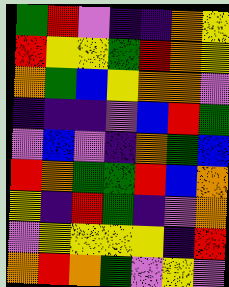[["green", "red", "violet", "indigo", "indigo", "orange", "yellow"], ["red", "yellow", "yellow", "green", "red", "orange", "yellow"], ["orange", "green", "blue", "yellow", "orange", "orange", "violet"], ["indigo", "indigo", "indigo", "violet", "blue", "red", "green"], ["violet", "blue", "violet", "indigo", "orange", "green", "blue"], ["red", "orange", "green", "green", "red", "blue", "orange"], ["yellow", "indigo", "red", "green", "indigo", "violet", "orange"], ["violet", "yellow", "yellow", "yellow", "yellow", "indigo", "red"], ["orange", "red", "orange", "green", "violet", "yellow", "violet"]]